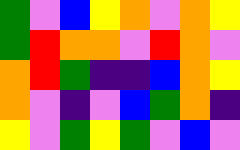[["green", "violet", "blue", "yellow", "orange", "violet", "orange", "yellow"], ["green", "red", "orange", "orange", "violet", "red", "orange", "violet"], ["orange", "red", "green", "indigo", "indigo", "blue", "orange", "yellow"], ["orange", "violet", "indigo", "violet", "blue", "green", "orange", "indigo"], ["yellow", "violet", "green", "yellow", "green", "violet", "blue", "violet"]]